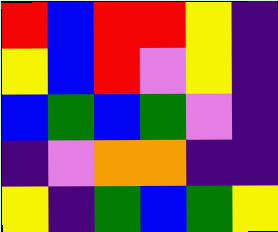[["red", "blue", "red", "red", "yellow", "indigo"], ["yellow", "blue", "red", "violet", "yellow", "indigo"], ["blue", "green", "blue", "green", "violet", "indigo"], ["indigo", "violet", "orange", "orange", "indigo", "indigo"], ["yellow", "indigo", "green", "blue", "green", "yellow"]]